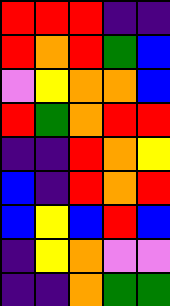[["red", "red", "red", "indigo", "indigo"], ["red", "orange", "red", "green", "blue"], ["violet", "yellow", "orange", "orange", "blue"], ["red", "green", "orange", "red", "red"], ["indigo", "indigo", "red", "orange", "yellow"], ["blue", "indigo", "red", "orange", "red"], ["blue", "yellow", "blue", "red", "blue"], ["indigo", "yellow", "orange", "violet", "violet"], ["indigo", "indigo", "orange", "green", "green"]]